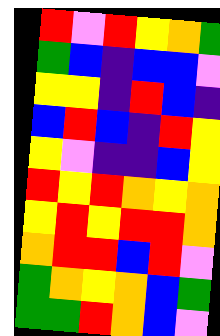[["red", "violet", "red", "yellow", "orange", "green"], ["green", "blue", "indigo", "blue", "blue", "violet"], ["yellow", "yellow", "indigo", "red", "blue", "indigo"], ["blue", "red", "blue", "indigo", "red", "yellow"], ["yellow", "violet", "indigo", "indigo", "blue", "yellow"], ["red", "yellow", "red", "orange", "yellow", "orange"], ["yellow", "red", "yellow", "red", "red", "orange"], ["orange", "red", "red", "blue", "red", "violet"], ["green", "orange", "yellow", "orange", "blue", "green"], ["green", "green", "red", "orange", "blue", "violet"]]